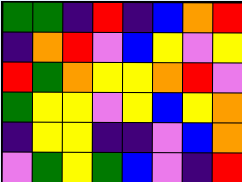[["green", "green", "indigo", "red", "indigo", "blue", "orange", "red"], ["indigo", "orange", "red", "violet", "blue", "yellow", "violet", "yellow"], ["red", "green", "orange", "yellow", "yellow", "orange", "red", "violet"], ["green", "yellow", "yellow", "violet", "yellow", "blue", "yellow", "orange"], ["indigo", "yellow", "yellow", "indigo", "indigo", "violet", "blue", "orange"], ["violet", "green", "yellow", "green", "blue", "violet", "indigo", "red"]]